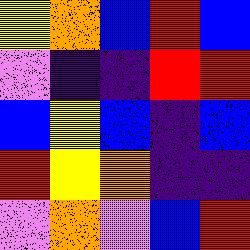[["yellow", "orange", "blue", "red", "blue"], ["violet", "indigo", "indigo", "red", "red"], ["blue", "yellow", "blue", "indigo", "blue"], ["red", "yellow", "orange", "indigo", "indigo"], ["violet", "orange", "violet", "blue", "red"]]